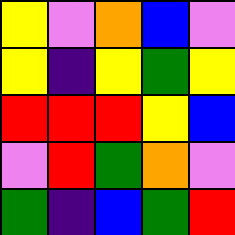[["yellow", "violet", "orange", "blue", "violet"], ["yellow", "indigo", "yellow", "green", "yellow"], ["red", "red", "red", "yellow", "blue"], ["violet", "red", "green", "orange", "violet"], ["green", "indigo", "blue", "green", "red"]]